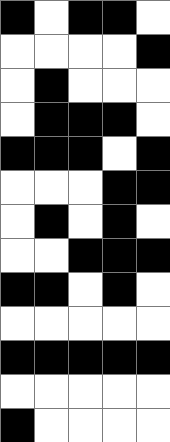[["black", "white", "black", "black", "white"], ["white", "white", "white", "white", "black"], ["white", "black", "white", "white", "white"], ["white", "black", "black", "black", "white"], ["black", "black", "black", "white", "black"], ["white", "white", "white", "black", "black"], ["white", "black", "white", "black", "white"], ["white", "white", "black", "black", "black"], ["black", "black", "white", "black", "white"], ["white", "white", "white", "white", "white"], ["black", "black", "black", "black", "black"], ["white", "white", "white", "white", "white"], ["black", "white", "white", "white", "white"]]